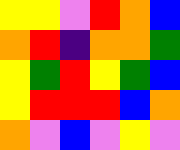[["yellow", "yellow", "violet", "red", "orange", "blue"], ["orange", "red", "indigo", "orange", "orange", "green"], ["yellow", "green", "red", "yellow", "green", "blue"], ["yellow", "red", "red", "red", "blue", "orange"], ["orange", "violet", "blue", "violet", "yellow", "violet"]]